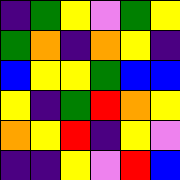[["indigo", "green", "yellow", "violet", "green", "yellow"], ["green", "orange", "indigo", "orange", "yellow", "indigo"], ["blue", "yellow", "yellow", "green", "blue", "blue"], ["yellow", "indigo", "green", "red", "orange", "yellow"], ["orange", "yellow", "red", "indigo", "yellow", "violet"], ["indigo", "indigo", "yellow", "violet", "red", "blue"]]